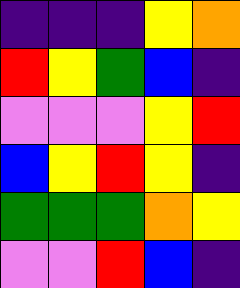[["indigo", "indigo", "indigo", "yellow", "orange"], ["red", "yellow", "green", "blue", "indigo"], ["violet", "violet", "violet", "yellow", "red"], ["blue", "yellow", "red", "yellow", "indigo"], ["green", "green", "green", "orange", "yellow"], ["violet", "violet", "red", "blue", "indigo"]]